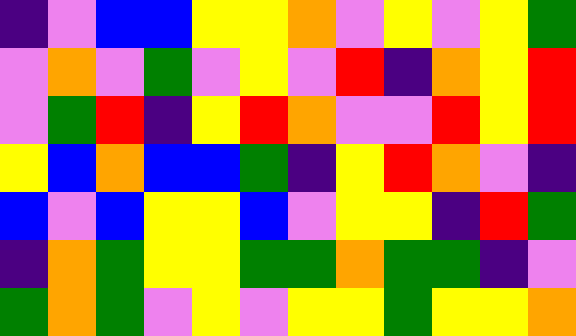[["indigo", "violet", "blue", "blue", "yellow", "yellow", "orange", "violet", "yellow", "violet", "yellow", "green"], ["violet", "orange", "violet", "green", "violet", "yellow", "violet", "red", "indigo", "orange", "yellow", "red"], ["violet", "green", "red", "indigo", "yellow", "red", "orange", "violet", "violet", "red", "yellow", "red"], ["yellow", "blue", "orange", "blue", "blue", "green", "indigo", "yellow", "red", "orange", "violet", "indigo"], ["blue", "violet", "blue", "yellow", "yellow", "blue", "violet", "yellow", "yellow", "indigo", "red", "green"], ["indigo", "orange", "green", "yellow", "yellow", "green", "green", "orange", "green", "green", "indigo", "violet"], ["green", "orange", "green", "violet", "yellow", "violet", "yellow", "yellow", "green", "yellow", "yellow", "orange"]]